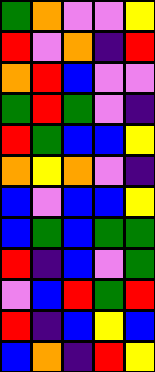[["green", "orange", "violet", "violet", "yellow"], ["red", "violet", "orange", "indigo", "red"], ["orange", "red", "blue", "violet", "violet"], ["green", "red", "green", "violet", "indigo"], ["red", "green", "blue", "blue", "yellow"], ["orange", "yellow", "orange", "violet", "indigo"], ["blue", "violet", "blue", "blue", "yellow"], ["blue", "green", "blue", "green", "green"], ["red", "indigo", "blue", "violet", "green"], ["violet", "blue", "red", "green", "red"], ["red", "indigo", "blue", "yellow", "blue"], ["blue", "orange", "indigo", "red", "yellow"]]